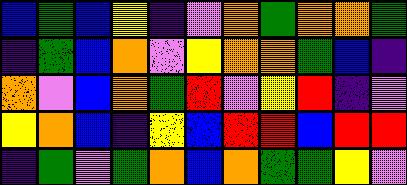[["blue", "green", "blue", "yellow", "indigo", "violet", "orange", "green", "orange", "orange", "green"], ["indigo", "green", "blue", "orange", "violet", "yellow", "orange", "orange", "green", "blue", "indigo"], ["orange", "violet", "blue", "orange", "green", "red", "violet", "yellow", "red", "indigo", "violet"], ["yellow", "orange", "blue", "indigo", "yellow", "blue", "red", "red", "blue", "red", "red"], ["indigo", "green", "violet", "green", "orange", "blue", "orange", "green", "green", "yellow", "violet"]]